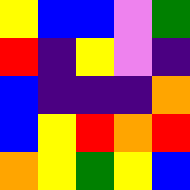[["yellow", "blue", "blue", "violet", "green"], ["red", "indigo", "yellow", "violet", "indigo"], ["blue", "indigo", "indigo", "indigo", "orange"], ["blue", "yellow", "red", "orange", "red"], ["orange", "yellow", "green", "yellow", "blue"]]